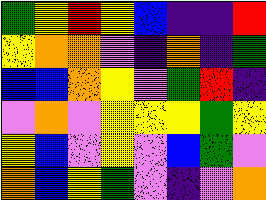[["green", "yellow", "red", "yellow", "blue", "indigo", "indigo", "red"], ["yellow", "orange", "orange", "violet", "indigo", "orange", "indigo", "green"], ["blue", "blue", "orange", "yellow", "violet", "green", "red", "indigo"], ["violet", "orange", "violet", "yellow", "yellow", "yellow", "green", "yellow"], ["yellow", "blue", "violet", "yellow", "violet", "blue", "green", "violet"], ["orange", "blue", "yellow", "green", "violet", "indigo", "violet", "orange"]]